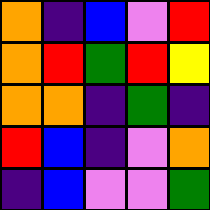[["orange", "indigo", "blue", "violet", "red"], ["orange", "red", "green", "red", "yellow"], ["orange", "orange", "indigo", "green", "indigo"], ["red", "blue", "indigo", "violet", "orange"], ["indigo", "blue", "violet", "violet", "green"]]